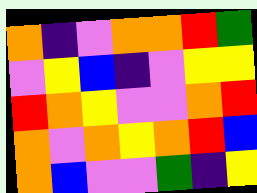[["orange", "indigo", "violet", "orange", "orange", "red", "green"], ["violet", "yellow", "blue", "indigo", "violet", "yellow", "yellow"], ["red", "orange", "yellow", "violet", "violet", "orange", "red"], ["orange", "violet", "orange", "yellow", "orange", "red", "blue"], ["orange", "blue", "violet", "violet", "green", "indigo", "yellow"]]